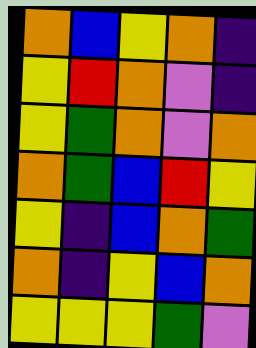[["orange", "blue", "yellow", "orange", "indigo"], ["yellow", "red", "orange", "violet", "indigo"], ["yellow", "green", "orange", "violet", "orange"], ["orange", "green", "blue", "red", "yellow"], ["yellow", "indigo", "blue", "orange", "green"], ["orange", "indigo", "yellow", "blue", "orange"], ["yellow", "yellow", "yellow", "green", "violet"]]